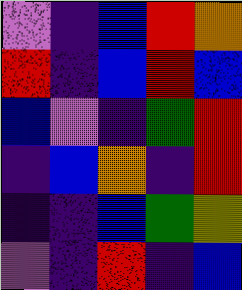[["violet", "indigo", "blue", "red", "orange"], ["red", "indigo", "blue", "red", "blue"], ["blue", "violet", "indigo", "green", "red"], ["indigo", "blue", "orange", "indigo", "red"], ["indigo", "indigo", "blue", "green", "yellow"], ["violet", "indigo", "red", "indigo", "blue"]]